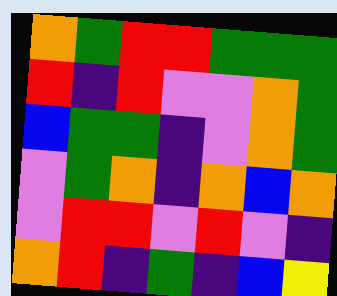[["orange", "green", "red", "red", "green", "green", "green"], ["red", "indigo", "red", "violet", "violet", "orange", "green"], ["blue", "green", "green", "indigo", "violet", "orange", "green"], ["violet", "green", "orange", "indigo", "orange", "blue", "orange"], ["violet", "red", "red", "violet", "red", "violet", "indigo"], ["orange", "red", "indigo", "green", "indigo", "blue", "yellow"]]